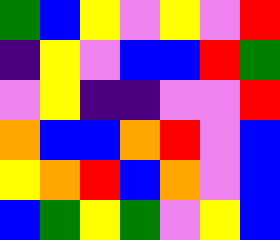[["green", "blue", "yellow", "violet", "yellow", "violet", "red"], ["indigo", "yellow", "violet", "blue", "blue", "red", "green"], ["violet", "yellow", "indigo", "indigo", "violet", "violet", "red"], ["orange", "blue", "blue", "orange", "red", "violet", "blue"], ["yellow", "orange", "red", "blue", "orange", "violet", "blue"], ["blue", "green", "yellow", "green", "violet", "yellow", "blue"]]